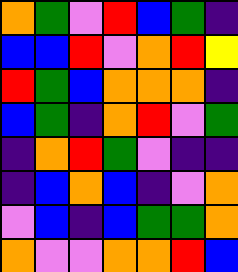[["orange", "green", "violet", "red", "blue", "green", "indigo"], ["blue", "blue", "red", "violet", "orange", "red", "yellow"], ["red", "green", "blue", "orange", "orange", "orange", "indigo"], ["blue", "green", "indigo", "orange", "red", "violet", "green"], ["indigo", "orange", "red", "green", "violet", "indigo", "indigo"], ["indigo", "blue", "orange", "blue", "indigo", "violet", "orange"], ["violet", "blue", "indigo", "blue", "green", "green", "orange"], ["orange", "violet", "violet", "orange", "orange", "red", "blue"]]